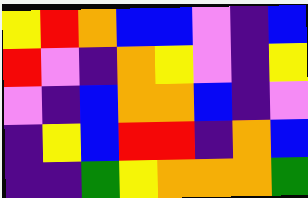[["yellow", "red", "orange", "blue", "blue", "violet", "indigo", "blue"], ["red", "violet", "indigo", "orange", "yellow", "violet", "indigo", "yellow"], ["violet", "indigo", "blue", "orange", "orange", "blue", "indigo", "violet"], ["indigo", "yellow", "blue", "red", "red", "indigo", "orange", "blue"], ["indigo", "indigo", "green", "yellow", "orange", "orange", "orange", "green"]]